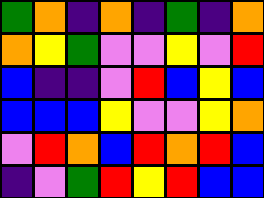[["green", "orange", "indigo", "orange", "indigo", "green", "indigo", "orange"], ["orange", "yellow", "green", "violet", "violet", "yellow", "violet", "red"], ["blue", "indigo", "indigo", "violet", "red", "blue", "yellow", "blue"], ["blue", "blue", "blue", "yellow", "violet", "violet", "yellow", "orange"], ["violet", "red", "orange", "blue", "red", "orange", "red", "blue"], ["indigo", "violet", "green", "red", "yellow", "red", "blue", "blue"]]